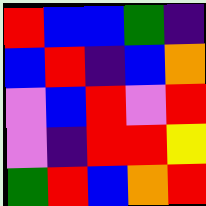[["red", "blue", "blue", "green", "indigo"], ["blue", "red", "indigo", "blue", "orange"], ["violet", "blue", "red", "violet", "red"], ["violet", "indigo", "red", "red", "yellow"], ["green", "red", "blue", "orange", "red"]]